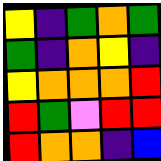[["yellow", "indigo", "green", "orange", "green"], ["green", "indigo", "orange", "yellow", "indigo"], ["yellow", "orange", "orange", "orange", "red"], ["red", "green", "violet", "red", "red"], ["red", "orange", "orange", "indigo", "blue"]]